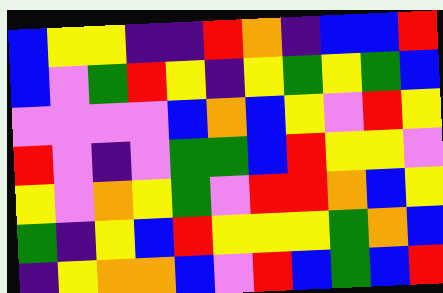[["blue", "yellow", "yellow", "indigo", "indigo", "red", "orange", "indigo", "blue", "blue", "red"], ["blue", "violet", "green", "red", "yellow", "indigo", "yellow", "green", "yellow", "green", "blue"], ["violet", "violet", "violet", "violet", "blue", "orange", "blue", "yellow", "violet", "red", "yellow"], ["red", "violet", "indigo", "violet", "green", "green", "blue", "red", "yellow", "yellow", "violet"], ["yellow", "violet", "orange", "yellow", "green", "violet", "red", "red", "orange", "blue", "yellow"], ["green", "indigo", "yellow", "blue", "red", "yellow", "yellow", "yellow", "green", "orange", "blue"], ["indigo", "yellow", "orange", "orange", "blue", "violet", "red", "blue", "green", "blue", "red"]]